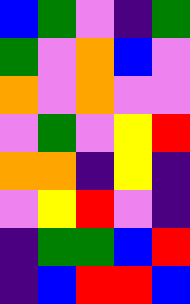[["blue", "green", "violet", "indigo", "green"], ["green", "violet", "orange", "blue", "violet"], ["orange", "violet", "orange", "violet", "violet"], ["violet", "green", "violet", "yellow", "red"], ["orange", "orange", "indigo", "yellow", "indigo"], ["violet", "yellow", "red", "violet", "indigo"], ["indigo", "green", "green", "blue", "red"], ["indigo", "blue", "red", "red", "blue"]]